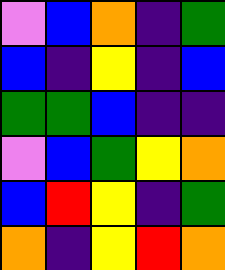[["violet", "blue", "orange", "indigo", "green"], ["blue", "indigo", "yellow", "indigo", "blue"], ["green", "green", "blue", "indigo", "indigo"], ["violet", "blue", "green", "yellow", "orange"], ["blue", "red", "yellow", "indigo", "green"], ["orange", "indigo", "yellow", "red", "orange"]]